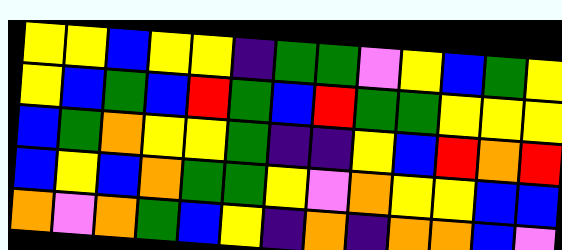[["yellow", "yellow", "blue", "yellow", "yellow", "indigo", "green", "green", "violet", "yellow", "blue", "green", "yellow"], ["yellow", "blue", "green", "blue", "red", "green", "blue", "red", "green", "green", "yellow", "yellow", "yellow"], ["blue", "green", "orange", "yellow", "yellow", "green", "indigo", "indigo", "yellow", "blue", "red", "orange", "red"], ["blue", "yellow", "blue", "orange", "green", "green", "yellow", "violet", "orange", "yellow", "yellow", "blue", "blue"], ["orange", "violet", "orange", "green", "blue", "yellow", "indigo", "orange", "indigo", "orange", "orange", "blue", "violet"]]